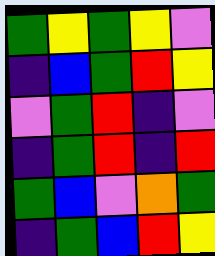[["green", "yellow", "green", "yellow", "violet"], ["indigo", "blue", "green", "red", "yellow"], ["violet", "green", "red", "indigo", "violet"], ["indigo", "green", "red", "indigo", "red"], ["green", "blue", "violet", "orange", "green"], ["indigo", "green", "blue", "red", "yellow"]]